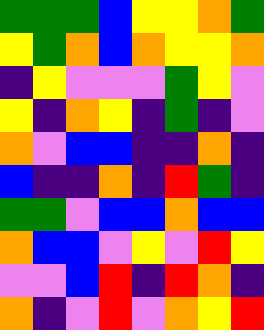[["green", "green", "green", "blue", "yellow", "yellow", "orange", "green"], ["yellow", "green", "orange", "blue", "orange", "yellow", "yellow", "orange"], ["indigo", "yellow", "violet", "violet", "violet", "green", "yellow", "violet"], ["yellow", "indigo", "orange", "yellow", "indigo", "green", "indigo", "violet"], ["orange", "violet", "blue", "blue", "indigo", "indigo", "orange", "indigo"], ["blue", "indigo", "indigo", "orange", "indigo", "red", "green", "indigo"], ["green", "green", "violet", "blue", "blue", "orange", "blue", "blue"], ["orange", "blue", "blue", "violet", "yellow", "violet", "red", "yellow"], ["violet", "violet", "blue", "red", "indigo", "red", "orange", "indigo"], ["orange", "indigo", "violet", "red", "violet", "orange", "yellow", "red"]]